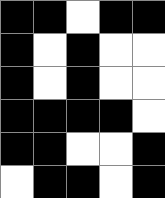[["black", "black", "white", "black", "black"], ["black", "white", "black", "white", "white"], ["black", "white", "black", "white", "white"], ["black", "black", "black", "black", "white"], ["black", "black", "white", "white", "black"], ["white", "black", "black", "white", "black"]]